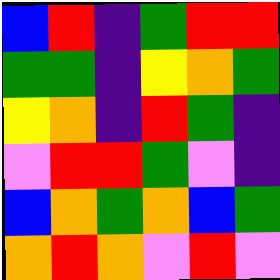[["blue", "red", "indigo", "green", "red", "red"], ["green", "green", "indigo", "yellow", "orange", "green"], ["yellow", "orange", "indigo", "red", "green", "indigo"], ["violet", "red", "red", "green", "violet", "indigo"], ["blue", "orange", "green", "orange", "blue", "green"], ["orange", "red", "orange", "violet", "red", "violet"]]